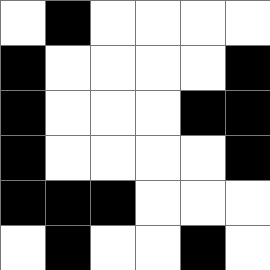[["white", "black", "white", "white", "white", "white"], ["black", "white", "white", "white", "white", "black"], ["black", "white", "white", "white", "black", "black"], ["black", "white", "white", "white", "white", "black"], ["black", "black", "black", "white", "white", "white"], ["white", "black", "white", "white", "black", "white"]]